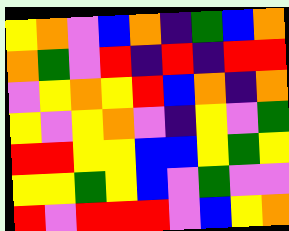[["yellow", "orange", "violet", "blue", "orange", "indigo", "green", "blue", "orange"], ["orange", "green", "violet", "red", "indigo", "red", "indigo", "red", "red"], ["violet", "yellow", "orange", "yellow", "red", "blue", "orange", "indigo", "orange"], ["yellow", "violet", "yellow", "orange", "violet", "indigo", "yellow", "violet", "green"], ["red", "red", "yellow", "yellow", "blue", "blue", "yellow", "green", "yellow"], ["yellow", "yellow", "green", "yellow", "blue", "violet", "green", "violet", "violet"], ["red", "violet", "red", "red", "red", "violet", "blue", "yellow", "orange"]]